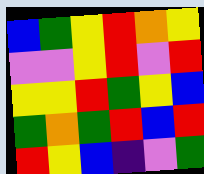[["blue", "green", "yellow", "red", "orange", "yellow"], ["violet", "violet", "yellow", "red", "violet", "red"], ["yellow", "yellow", "red", "green", "yellow", "blue"], ["green", "orange", "green", "red", "blue", "red"], ["red", "yellow", "blue", "indigo", "violet", "green"]]